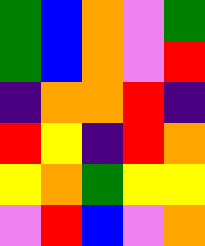[["green", "blue", "orange", "violet", "green"], ["green", "blue", "orange", "violet", "red"], ["indigo", "orange", "orange", "red", "indigo"], ["red", "yellow", "indigo", "red", "orange"], ["yellow", "orange", "green", "yellow", "yellow"], ["violet", "red", "blue", "violet", "orange"]]